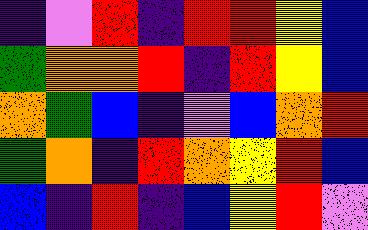[["indigo", "violet", "red", "indigo", "red", "red", "yellow", "blue"], ["green", "orange", "orange", "red", "indigo", "red", "yellow", "blue"], ["orange", "green", "blue", "indigo", "violet", "blue", "orange", "red"], ["green", "orange", "indigo", "red", "orange", "yellow", "red", "blue"], ["blue", "indigo", "red", "indigo", "blue", "yellow", "red", "violet"]]